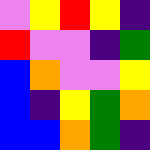[["violet", "yellow", "red", "yellow", "indigo"], ["red", "violet", "violet", "indigo", "green"], ["blue", "orange", "violet", "violet", "yellow"], ["blue", "indigo", "yellow", "green", "orange"], ["blue", "blue", "orange", "green", "indigo"]]